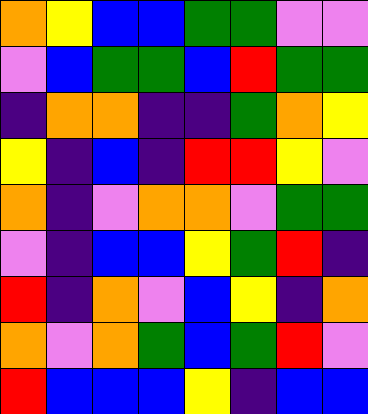[["orange", "yellow", "blue", "blue", "green", "green", "violet", "violet"], ["violet", "blue", "green", "green", "blue", "red", "green", "green"], ["indigo", "orange", "orange", "indigo", "indigo", "green", "orange", "yellow"], ["yellow", "indigo", "blue", "indigo", "red", "red", "yellow", "violet"], ["orange", "indigo", "violet", "orange", "orange", "violet", "green", "green"], ["violet", "indigo", "blue", "blue", "yellow", "green", "red", "indigo"], ["red", "indigo", "orange", "violet", "blue", "yellow", "indigo", "orange"], ["orange", "violet", "orange", "green", "blue", "green", "red", "violet"], ["red", "blue", "blue", "blue", "yellow", "indigo", "blue", "blue"]]